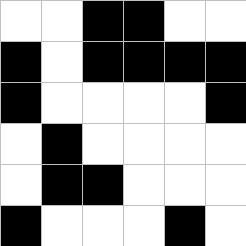[["white", "white", "black", "black", "white", "white"], ["black", "white", "black", "black", "black", "black"], ["black", "white", "white", "white", "white", "black"], ["white", "black", "white", "white", "white", "white"], ["white", "black", "black", "white", "white", "white"], ["black", "white", "white", "white", "black", "white"]]